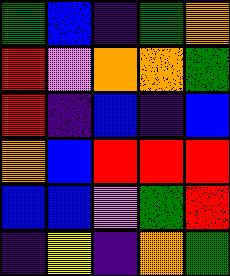[["green", "blue", "indigo", "green", "orange"], ["red", "violet", "orange", "orange", "green"], ["red", "indigo", "blue", "indigo", "blue"], ["orange", "blue", "red", "red", "red"], ["blue", "blue", "violet", "green", "red"], ["indigo", "yellow", "indigo", "orange", "green"]]